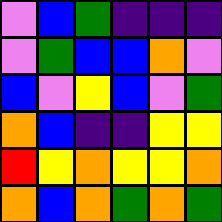[["violet", "blue", "green", "indigo", "indigo", "indigo"], ["violet", "green", "blue", "blue", "orange", "violet"], ["blue", "violet", "yellow", "blue", "violet", "green"], ["orange", "blue", "indigo", "indigo", "yellow", "yellow"], ["red", "yellow", "orange", "yellow", "yellow", "orange"], ["orange", "blue", "orange", "green", "orange", "green"]]